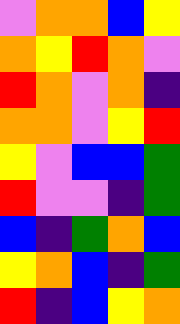[["violet", "orange", "orange", "blue", "yellow"], ["orange", "yellow", "red", "orange", "violet"], ["red", "orange", "violet", "orange", "indigo"], ["orange", "orange", "violet", "yellow", "red"], ["yellow", "violet", "blue", "blue", "green"], ["red", "violet", "violet", "indigo", "green"], ["blue", "indigo", "green", "orange", "blue"], ["yellow", "orange", "blue", "indigo", "green"], ["red", "indigo", "blue", "yellow", "orange"]]